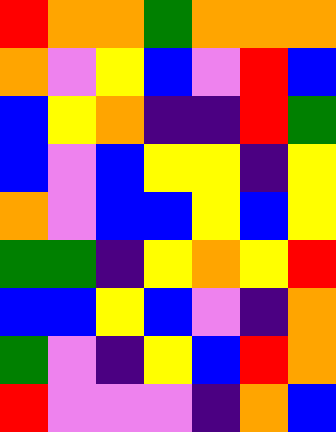[["red", "orange", "orange", "green", "orange", "orange", "orange"], ["orange", "violet", "yellow", "blue", "violet", "red", "blue"], ["blue", "yellow", "orange", "indigo", "indigo", "red", "green"], ["blue", "violet", "blue", "yellow", "yellow", "indigo", "yellow"], ["orange", "violet", "blue", "blue", "yellow", "blue", "yellow"], ["green", "green", "indigo", "yellow", "orange", "yellow", "red"], ["blue", "blue", "yellow", "blue", "violet", "indigo", "orange"], ["green", "violet", "indigo", "yellow", "blue", "red", "orange"], ["red", "violet", "violet", "violet", "indigo", "orange", "blue"]]